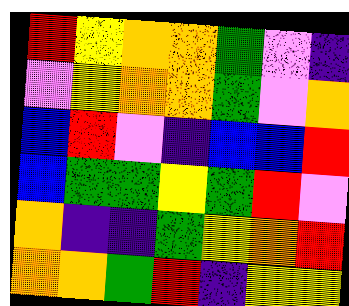[["red", "yellow", "orange", "orange", "green", "violet", "indigo"], ["violet", "yellow", "orange", "orange", "green", "violet", "orange"], ["blue", "red", "violet", "indigo", "blue", "blue", "red"], ["blue", "green", "green", "yellow", "green", "red", "violet"], ["orange", "indigo", "indigo", "green", "yellow", "orange", "red"], ["orange", "orange", "green", "red", "indigo", "yellow", "yellow"]]